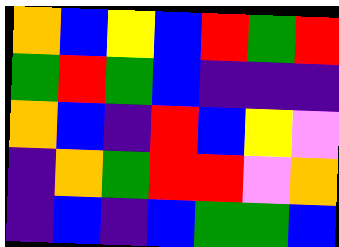[["orange", "blue", "yellow", "blue", "red", "green", "red"], ["green", "red", "green", "blue", "indigo", "indigo", "indigo"], ["orange", "blue", "indigo", "red", "blue", "yellow", "violet"], ["indigo", "orange", "green", "red", "red", "violet", "orange"], ["indigo", "blue", "indigo", "blue", "green", "green", "blue"]]